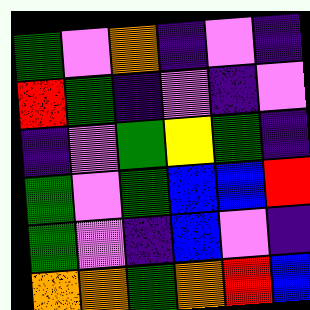[["green", "violet", "orange", "indigo", "violet", "indigo"], ["red", "green", "indigo", "violet", "indigo", "violet"], ["indigo", "violet", "green", "yellow", "green", "indigo"], ["green", "violet", "green", "blue", "blue", "red"], ["green", "violet", "indigo", "blue", "violet", "indigo"], ["orange", "orange", "green", "orange", "red", "blue"]]